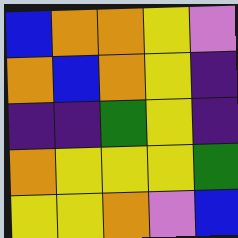[["blue", "orange", "orange", "yellow", "violet"], ["orange", "blue", "orange", "yellow", "indigo"], ["indigo", "indigo", "green", "yellow", "indigo"], ["orange", "yellow", "yellow", "yellow", "green"], ["yellow", "yellow", "orange", "violet", "blue"]]